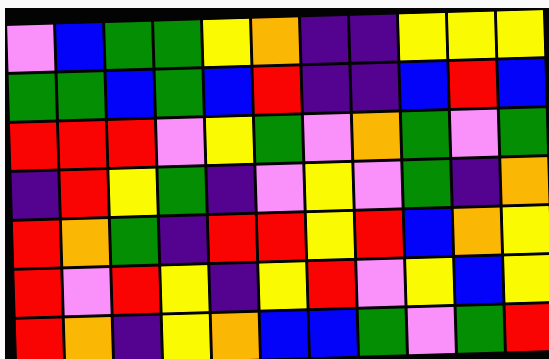[["violet", "blue", "green", "green", "yellow", "orange", "indigo", "indigo", "yellow", "yellow", "yellow"], ["green", "green", "blue", "green", "blue", "red", "indigo", "indigo", "blue", "red", "blue"], ["red", "red", "red", "violet", "yellow", "green", "violet", "orange", "green", "violet", "green"], ["indigo", "red", "yellow", "green", "indigo", "violet", "yellow", "violet", "green", "indigo", "orange"], ["red", "orange", "green", "indigo", "red", "red", "yellow", "red", "blue", "orange", "yellow"], ["red", "violet", "red", "yellow", "indigo", "yellow", "red", "violet", "yellow", "blue", "yellow"], ["red", "orange", "indigo", "yellow", "orange", "blue", "blue", "green", "violet", "green", "red"]]